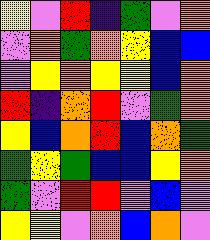[["yellow", "violet", "red", "indigo", "green", "violet", "orange"], ["violet", "orange", "green", "orange", "yellow", "blue", "blue"], ["violet", "yellow", "orange", "yellow", "yellow", "blue", "orange"], ["red", "indigo", "orange", "red", "violet", "green", "orange"], ["yellow", "blue", "orange", "red", "blue", "orange", "green"], ["green", "yellow", "green", "blue", "blue", "yellow", "orange"], ["green", "violet", "red", "red", "violet", "blue", "violet"], ["yellow", "yellow", "violet", "orange", "blue", "orange", "violet"]]